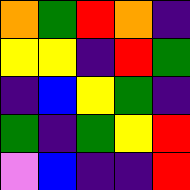[["orange", "green", "red", "orange", "indigo"], ["yellow", "yellow", "indigo", "red", "green"], ["indigo", "blue", "yellow", "green", "indigo"], ["green", "indigo", "green", "yellow", "red"], ["violet", "blue", "indigo", "indigo", "red"]]